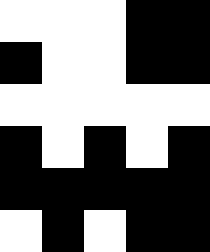[["white", "white", "white", "black", "black"], ["black", "white", "white", "black", "black"], ["white", "white", "white", "white", "white"], ["black", "white", "black", "white", "black"], ["black", "black", "black", "black", "black"], ["white", "black", "white", "black", "black"]]